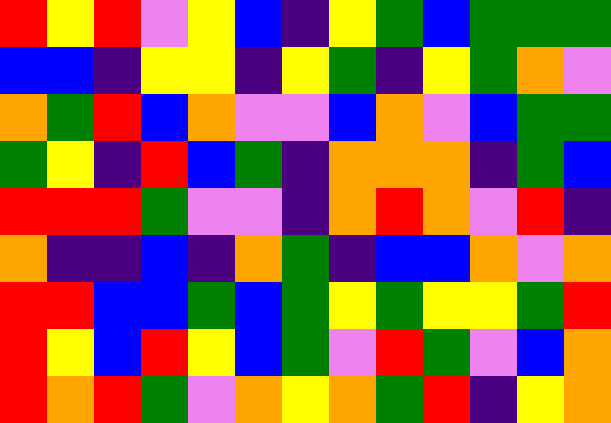[["red", "yellow", "red", "violet", "yellow", "blue", "indigo", "yellow", "green", "blue", "green", "green", "green"], ["blue", "blue", "indigo", "yellow", "yellow", "indigo", "yellow", "green", "indigo", "yellow", "green", "orange", "violet"], ["orange", "green", "red", "blue", "orange", "violet", "violet", "blue", "orange", "violet", "blue", "green", "green"], ["green", "yellow", "indigo", "red", "blue", "green", "indigo", "orange", "orange", "orange", "indigo", "green", "blue"], ["red", "red", "red", "green", "violet", "violet", "indigo", "orange", "red", "orange", "violet", "red", "indigo"], ["orange", "indigo", "indigo", "blue", "indigo", "orange", "green", "indigo", "blue", "blue", "orange", "violet", "orange"], ["red", "red", "blue", "blue", "green", "blue", "green", "yellow", "green", "yellow", "yellow", "green", "red"], ["red", "yellow", "blue", "red", "yellow", "blue", "green", "violet", "red", "green", "violet", "blue", "orange"], ["red", "orange", "red", "green", "violet", "orange", "yellow", "orange", "green", "red", "indigo", "yellow", "orange"]]